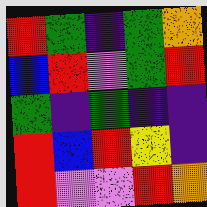[["red", "green", "indigo", "green", "orange"], ["blue", "red", "violet", "green", "red"], ["green", "indigo", "green", "indigo", "indigo"], ["red", "blue", "red", "yellow", "indigo"], ["red", "violet", "violet", "red", "orange"]]